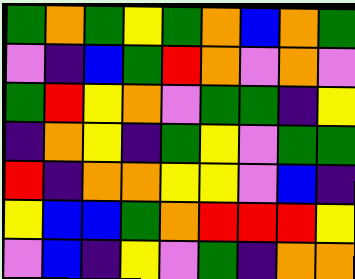[["green", "orange", "green", "yellow", "green", "orange", "blue", "orange", "green"], ["violet", "indigo", "blue", "green", "red", "orange", "violet", "orange", "violet"], ["green", "red", "yellow", "orange", "violet", "green", "green", "indigo", "yellow"], ["indigo", "orange", "yellow", "indigo", "green", "yellow", "violet", "green", "green"], ["red", "indigo", "orange", "orange", "yellow", "yellow", "violet", "blue", "indigo"], ["yellow", "blue", "blue", "green", "orange", "red", "red", "red", "yellow"], ["violet", "blue", "indigo", "yellow", "violet", "green", "indigo", "orange", "orange"]]